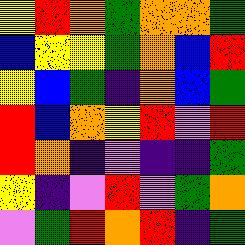[["yellow", "red", "orange", "green", "orange", "orange", "green"], ["blue", "yellow", "yellow", "green", "orange", "blue", "red"], ["yellow", "blue", "green", "indigo", "orange", "blue", "green"], ["red", "blue", "orange", "yellow", "red", "violet", "red"], ["red", "orange", "indigo", "violet", "indigo", "indigo", "green"], ["yellow", "indigo", "violet", "red", "violet", "green", "orange"], ["violet", "green", "red", "orange", "red", "indigo", "green"]]